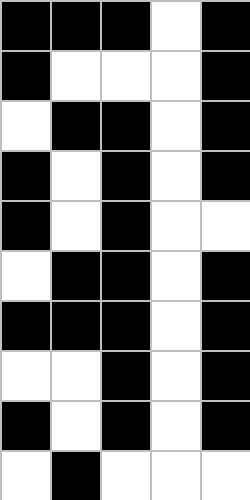[["black", "black", "black", "white", "black"], ["black", "white", "white", "white", "black"], ["white", "black", "black", "white", "black"], ["black", "white", "black", "white", "black"], ["black", "white", "black", "white", "white"], ["white", "black", "black", "white", "black"], ["black", "black", "black", "white", "black"], ["white", "white", "black", "white", "black"], ["black", "white", "black", "white", "black"], ["white", "black", "white", "white", "white"]]